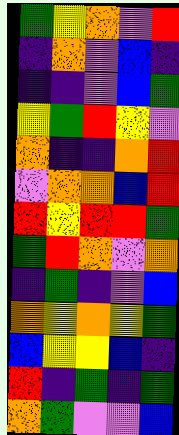[["green", "yellow", "orange", "violet", "red"], ["indigo", "orange", "violet", "blue", "indigo"], ["indigo", "indigo", "violet", "blue", "green"], ["yellow", "green", "red", "yellow", "violet"], ["orange", "indigo", "indigo", "orange", "red"], ["violet", "orange", "orange", "blue", "red"], ["red", "yellow", "red", "red", "green"], ["green", "red", "orange", "violet", "orange"], ["indigo", "green", "indigo", "violet", "blue"], ["orange", "yellow", "orange", "yellow", "green"], ["blue", "yellow", "yellow", "blue", "indigo"], ["red", "indigo", "green", "indigo", "green"], ["orange", "green", "violet", "violet", "blue"]]